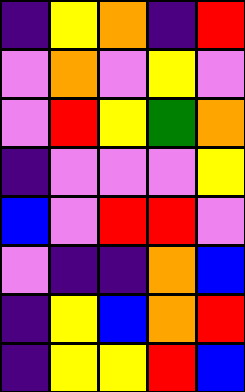[["indigo", "yellow", "orange", "indigo", "red"], ["violet", "orange", "violet", "yellow", "violet"], ["violet", "red", "yellow", "green", "orange"], ["indigo", "violet", "violet", "violet", "yellow"], ["blue", "violet", "red", "red", "violet"], ["violet", "indigo", "indigo", "orange", "blue"], ["indigo", "yellow", "blue", "orange", "red"], ["indigo", "yellow", "yellow", "red", "blue"]]